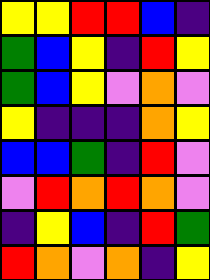[["yellow", "yellow", "red", "red", "blue", "indigo"], ["green", "blue", "yellow", "indigo", "red", "yellow"], ["green", "blue", "yellow", "violet", "orange", "violet"], ["yellow", "indigo", "indigo", "indigo", "orange", "yellow"], ["blue", "blue", "green", "indigo", "red", "violet"], ["violet", "red", "orange", "red", "orange", "violet"], ["indigo", "yellow", "blue", "indigo", "red", "green"], ["red", "orange", "violet", "orange", "indigo", "yellow"]]